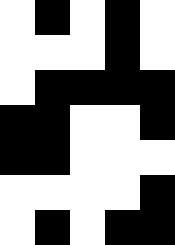[["white", "black", "white", "black", "white"], ["white", "white", "white", "black", "white"], ["white", "black", "black", "black", "black"], ["black", "black", "white", "white", "black"], ["black", "black", "white", "white", "white"], ["white", "white", "white", "white", "black"], ["white", "black", "white", "black", "black"]]